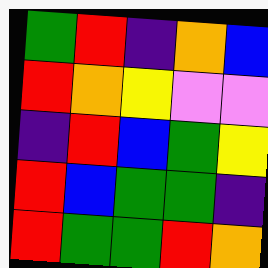[["green", "red", "indigo", "orange", "blue"], ["red", "orange", "yellow", "violet", "violet"], ["indigo", "red", "blue", "green", "yellow"], ["red", "blue", "green", "green", "indigo"], ["red", "green", "green", "red", "orange"]]